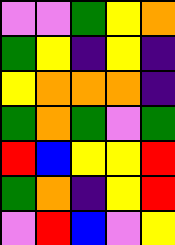[["violet", "violet", "green", "yellow", "orange"], ["green", "yellow", "indigo", "yellow", "indigo"], ["yellow", "orange", "orange", "orange", "indigo"], ["green", "orange", "green", "violet", "green"], ["red", "blue", "yellow", "yellow", "red"], ["green", "orange", "indigo", "yellow", "red"], ["violet", "red", "blue", "violet", "yellow"]]